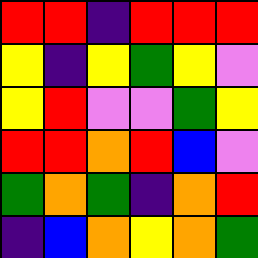[["red", "red", "indigo", "red", "red", "red"], ["yellow", "indigo", "yellow", "green", "yellow", "violet"], ["yellow", "red", "violet", "violet", "green", "yellow"], ["red", "red", "orange", "red", "blue", "violet"], ["green", "orange", "green", "indigo", "orange", "red"], ["indigo", "blue", "orange", "yellow", "orange", "green"]]